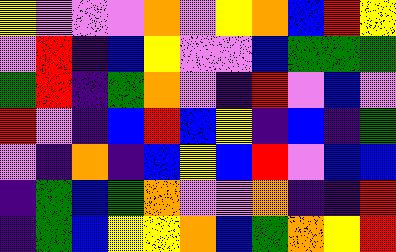[["yellow", "violet", "violet", "violet", "orange", "violet", "yellow", "orange", "blue", "red", "yellow"], ["violet", "red", "indigo", "blue", "yellow", "violet", "violet", "blue", "green", "green", "green"], ["green", "red", "indigo", "green", "orange", "violet", "indigo", "red", "violet", "blue", "violet"], ["red", "violet", "indigo", "blue", "red", "blue", "yellow", "indigo", "blue", "indigo", "green"], ["violet", "indigo", "orange", "indigo", "blue", "yellow", "blue", "red", "violet", "blue", "blue"], ["indigo", "green", "blue", "green", "orange", "violet", "violet", "orange", "indigo", "indigo", "red"], ["indigo", "green", "blue", "yellow", "yellow", "orange", "blue", "green", "orange", "yellow", "red"]]